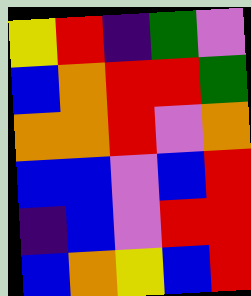[["yellow", "red", "indigo", "green", "violet"], ["blue", "orange", "red", "red", "green"], ["orange", "orange", "red", "violet", "orange"], ["blue", "blue", "violet", "blue", "red"], ["indigo", "blue", "violet", "red", "red"], ["blue", "orange", "yellow", "blue", "red"]]